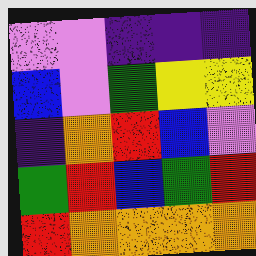[["violet", "violet", "indigo", "indigo", "indigo"], ["blue", "violet", "green", "yellow", "yellow"], ["indigo", "orange", "red", "blue", "violet"], ["green", "red", "blue", "green", "red"], ["red", "orange", "orange", "orange", "orange"]]